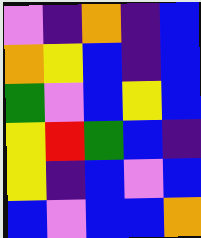[["violet", "indigo", "orange", "indigo", "blue"], ["orange", "yellow", "blue", "indigo", "blue"], ["green", "violet", "blue", "yellow", "blue"], ["yellow", "red", "green", "blue", "indigo"], ["yellow", "indigo", "blue", "violet", "blue"], ["blue", "violet", "blue", "blue", "orange"]]